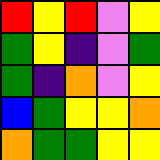[["red", "yellow", "red", "violet", "yellow"], ["green", "yellow", "indigo", "violet", "green"], ["green", "indigo", "orange", "violet", "yellow"], ["blue", "green", "yellow", "yellow", "orange"], ["orange", "green", "green", "yellow", "yellow"]]